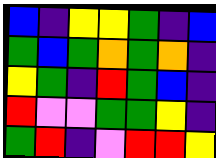[["blue", "indigo", "yellow", "yellow", "green", "indigo", "blue"], ["green", "blue", "green", "orange", "green", "orange", "indigo"], ["yellow", "green", "indigo", "red", "green", "blue", "indigo"], ["red", "violet", "violet", "green", "green", "yellow", "indigo"], ["green", "red", "indigo", "violet", "red", "red", "yellow"]]